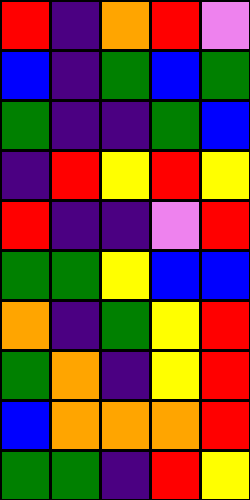[["red", "indigo", "orange", "red", "violet"], ["blue", "indigo", "green", "blue", "green"], ["green", "indigo", "indigo", "green", "blue"], ["indigo", "red", "yellow", "red", "yellow"], ["red", "indigo", "indigo", "violet", "red"], ["green", "green", "yellow", "blue", "blue"], ["orange", "indigo", "green", "yellow", "red"], ["green", "orange", "indigo", "yellow", "red"], ["blue", "orange", "orange", "orange", "red"], ["green", "green", "indigo", "red", "yellow"]]